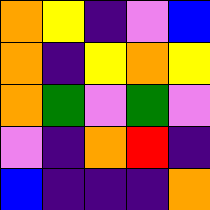[["orange", "yellow", "indigo", "violet", "blue"], ["orange", "indigo", "yellow", "orange", "yellow"], ["orange", "green", "violet", "green", "violet"], ["violet", "indigo", "orange", "red", "indigo"], ["blue", "indigo", "indigo", "indigo", "orange"]]